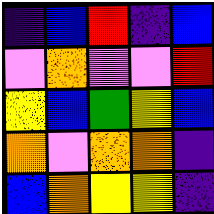[["indigo", "blue", "red", "indigo", "blue"], ["violet", "orange", "violet", "violet", "red"], ["yellow", "blue", "green", "yellow", "blue"], ["orange", "violet", "orange", "orange", "indigo"], ["blue", "orange", "yellow", "yellow", "indigo"]]